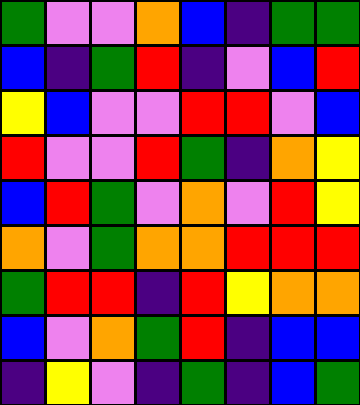[["green", "violet", "violet", "orange", "blue", "indigo", "green", "green"], ["blue", "indigo", "green", "red", "indigo", "violet", "blue", "red"], ["yellow", "blue", "violet", "violet", "red", "red", "violet", "blue"], ["red", "violet", "violet", "red", "green", "indigo", "orange", "yellow"], ["blue", "red", "green", "violet", "orange", "violet", "red", "yellow"], ["orange", "violet", "green", "orange", "orange", "red", "red", "red"], ["green", "red", "red", "indigo", "red", "yellow", "orange", "orange"], ["blue", "violet", "orange", "green", "red", "indigo", "blue", "blue"], ["indigo", "yellow", "violet", "indigo", "green", "indigo", "blue", "green"]]